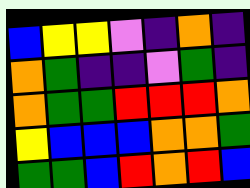[["blue", "yellow", "yellow", "violet", "indigo", "orange", "indigo"], ["orange", "green", "indigo", "indigo", "violet", "green", "indigo"], ["orange", "green", "green", "red", "red", "red", "orange"], ["yellow", "blue", "blue", "blue", "orange", "orange", "green"], ["green", "green", "blue", "red", "orange", "red", "blue"]]